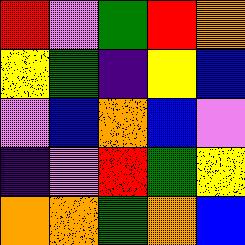[["red", "violet", "green", "red", "orange"], ["yellow", "green", "indigo", "yellow", "blue"], ["violet", "blue", "orange", "blue", "violet"], ["indigo", "violet", "red", "green", "yellow"], ["orange", "orange", "green", "orange", "blue"]]